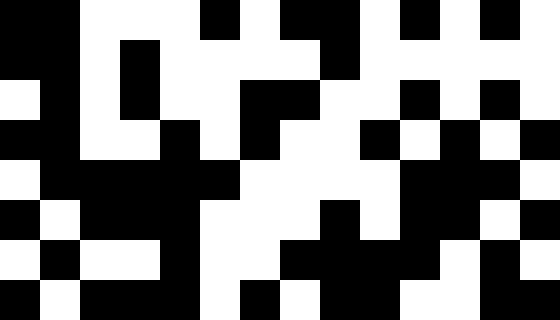[["black", "black", "white", "white", "white", "black", "white", "black", "black", "white", "black", "white", "black", "white"], ["black", "black", "white", "black", "white", "white", "white", "white", "black", "white", "white", "white", "white", "white"], ["white", "black", "white", "black", "white", "white", "black", "black", "white", "white", "black", "white", "black", "white"], ["black", "black", "white", "white", "black", "white", "black", "white", "white", "black", "white", "black", "white", "black"], ["white", "black", "black", "black", "black", "black", "white", "white", "white", "white", "black", "black", "black", "white"], ["black", "white", "black", "black", "black", "white", "white", "white", "black", "white", "black", "black", "white", "black"], ["white", "black", "white", "white", "black", "white", "white", "black", "black", "black", "black", "white", "black", "white"], ["black", "white", "black", "black", "black", "white", "black", "white", "black", "black", "white", "white", "black", "black"]]